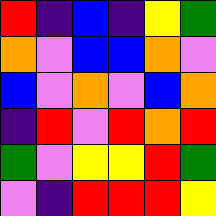[["red", "indigo", "blue", "indigo", "yellow", "green"], ["orange", "violet", "blue", "blue", "orange", "violet"], ["blue", "violet", "orange", "violet", "blue", "orange"], ["indigo", "red", "violet", "red", "orange", "red"], ["green", "violet", "yellow", "yellow", "red", "green"], ["violet", "indigo", "red", "red", "red", "yellow"]]